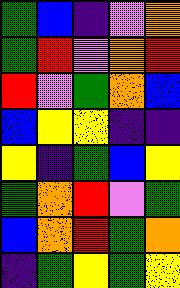[["green", "blue", "indigo", "violet", "orange"], ["green", "red", "violet", "orange", "red"], ["red", "violet", "green", "orange", "blue"], ["blue", "yellow", "yellow", "indigo", "indigo"], ["yellow", "indigo", "green", "blue", "yellow"], ["green", "orange", "red", "violet", "green"], ["blue", "orange", "red", "green", "orange"], ["indigo", "green", "yellow", "green", "yellow"]]